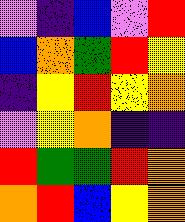[["violet", "indigo", "blue", "violet", "red"], ["blue", "orange", "green", "red", "yellow"], ["indigo", "yellow", "red", "yellow", "orange"], ["violet", "yellow", "orange", "indigo", "indigo"], ["red", "green", "green", "red", "orange"], ["orange", "red", "blue", "yellow", "orange"]]